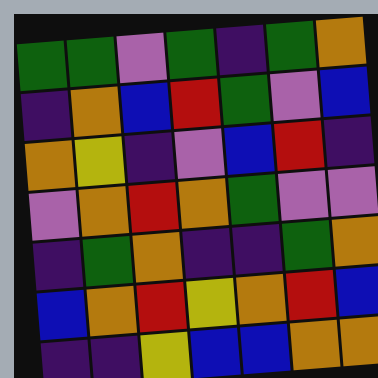[["green", "green", "violet", "green", "indigo", "green", "orange"], ["indigo", "orange", "blue", "red", "green", "violet", "blue"], ["orange", "yellow", "indigo", "violet", "blue", "red", "indigo"], ["violet", "orange", "red", "orange", "green", "violet", "violet"], ["indigo", "green", "orange", "indigo", "indigo", "green", "orange"], ["blue", "orange", "red", "yellow", "orange", "red", "blue"], ["indigo", "indigo", "yellow", "blue", "blue", "orange", "orange"]]